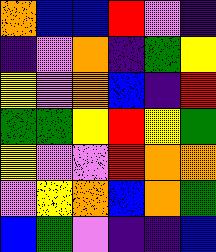[["orange", "blue", "blue", "red", "violet", "indigo"], ["indigo", "violet", "orange", "indigo", "green", "yellow"], ["yellow", "violet", "orange", "blue", "indigo", "red"], ["green", "green", "yellow", "red", "yellow", "green"], ["yellow", "violet", "violet", "red", "orange", "orange"], ["violet", "yellow", "orange", "blue", "orange", "green"], ["blue", "green", "violet", "indigo", "indigo", "blue"]]